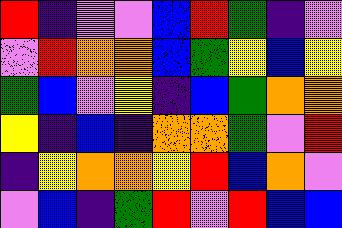[["red", "indigo", "violet", "violet", "blue", "red", "green", "indigo", "violet"], ["violet", "red", "orange", "orange", "blue", "green", "yellow", "blue", "yellow"], ["green", "blue", "violet", "yellow", "indigo", "blue", "green", "orange", "orange"], ["yellow", "indigo", "blue", "indigo", "orange", "orange", "green", "violet", "red"], ["indigo", "yellow", "orange", "orange", "yellow", "red", "blue", "orange", "violet"], ["violet", "blue", "indigo", "green", "red", "violet", "red", "blue", "blue"]]